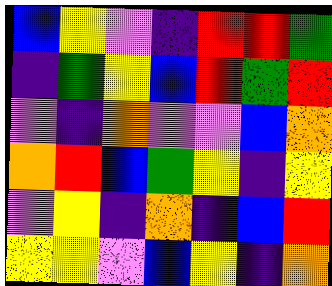[["blue", "yellow", "violet", "indigo", "red", "red", "green"], ["indigo", "green", "yellow", "blue", "red", "green", "red"], ["violet", "indigo", "orange", "violet", "violet", "blue", "orange"], ["orange", "red", "blue", "green", "yellow", "indigo", "yellow"], ["violet", "yellow", "indigo", "orange", "indigo", "blue", "red"], ["yellow", "yellow", "violet", "blue", "yellow", "indigo", "orange"]]